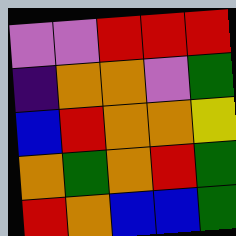[["violet", "violet", "red", "red", "red"], ["indigo", "orange", "orange", "violet", "green"], ["blue", "red", "orange", "orange", "yellow"], ["orange", "green", "orange", "red", "green"], ["red", "orange", "blue", "blue", "green"]]